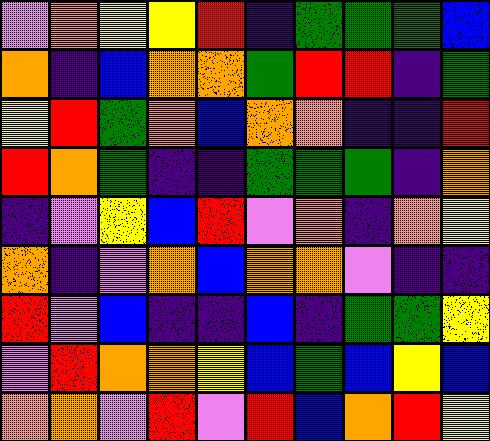[["violet", "orange", "yellow", "yellow", "red", "indigo", "green", "green", "green", "blue"], ["orange", "indigo", "blue", "orange", "orange", "green", "red", "red", "indigo", "green"], ["yellow", "red", "green", "orange", "blue", "orange", "orange", "indigo", "indigo", "red"], ["red", "orange", "green", "indigo", "indigo", "green", "green", "green", "indigo", "orange"], ["indigo", "violet", "yellow", "blue", "red", "violet", "orange", "indigo", "orange", "yellow"], ["orange", "indigo", "violet", "orange", "blue", "orange", "orange", "violet", "indigo", "indigo"], ["red", "violet", "blue", "indigo", "indigo", "blue", "indigo", "green", "green", "yellow"], ["violet", "red", "orange", "orange", "yellow", "blue", "green", "blue", "yellow", "blue"], ["orange", "orange", "violet", "red", "violet", "red", "blue", "orange", "red", "yellow"]]